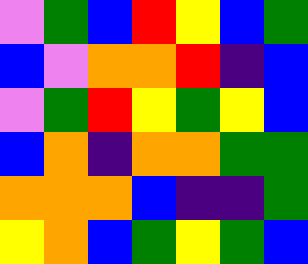[["violet", "green", "blue", "red", "yellow", "blue", "green"], ["blue", "violet", "orange", "orange", "red", "indigo", "blue"], ["violet", "green", "red", "yellow", "green", "yellow", "blue"], ["blue", "orange", "indigo", "orange", "orange", "green", "green"], ["orange", "orange", "orange", "blue", "indigo", "indigo", "green"], ["yellow", "orange", "blue", "green", "yellow", "green", "blue"]]